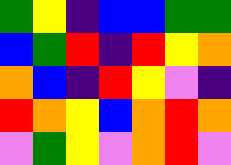[["green", "yellow", "indigo", "blue", "blue", "green", "green"], ["blue", "green", "red", "indigo", "red", "yellow", "orange"], ["orange", "blue", "indigo", "red", "yellow", "violet", "indigo"], ["red", "orange", "yellow", "blue", "orange", "red", "orange"], ["violet", "green", "yellow", "violet", "orange", "red", "violet"]]